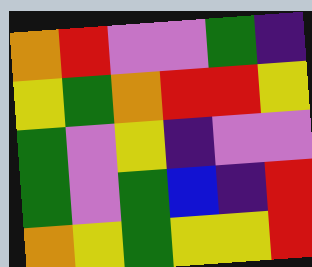[["orange", "red", "violet", "violet", "green", "indigo"], ["yellow", "green", "orange", "red", "red", "yellow"], ["green", "violet", "yellow", "indigo", "violet", "violet"], ["green", "violet", "green", "blue", "indigo", "red"], ["orange", "yellow", "green", "yellow", "yellow", "red"]]